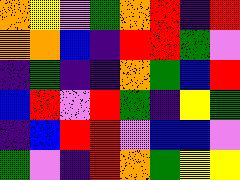[["orange", "yellow", "violet", "green", "orange", "red", "indigo", "red"], ["orange", "orange", "blue", "indigo", "red", "red", "green", "violet"], ["indigo", "green", "indigo", "indigo", "orange", "green", "blue", "red"], ["blue", "red", "violet", "red", "green", "indigo", "yellow", "green"], ["indigo", "blue", "red", "red", "violet", "blue", "blue", "violet"], ["green", "violet", "indigo", "red", "orange", "green", "yellow", "yellow"]]